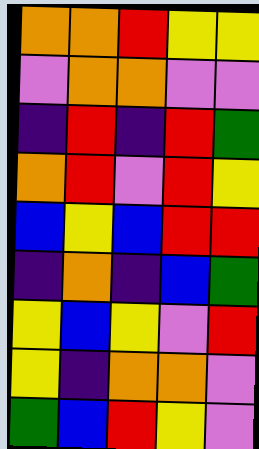[["orange", "orange", "red", "yellow", "yellow"], ["violet", "orange", "orange", "violet", "violet"], ["indigo", "red", "indigo", "red", "green"], ["orange", "red", "violet", "red", "yellow"], ["blue", "yellow", "blue", "red", "red"], ["indigo", "orange", "indigo", "blue", "green"], ["yellow", "blue", "yellow", "violet", "red"], ["yellow", "indigo", "orange", "orange", "violet"], ["green", "blue", "red", "yellow", "violet"]]